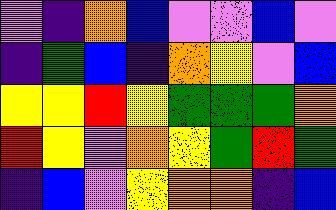[["violet", "indigo", "orange", "blue", "violet", "violet", "blue", "violet"], ["indigo", "green", "blue", "indigo", "orange", "yellow", "violet", "blue"], ["yellow", "yellow", "red", "yellow", "green", "green", "green", "orange"], ["red", "yellow", "violet", "orange", "yellow", "green", "red", "green"], ["indigo", "blue", "violet", "yellow", "orange", "orange", "indigo", "blue"]]